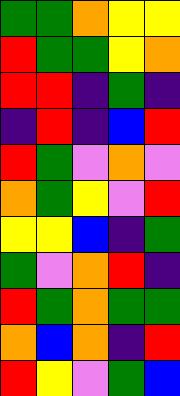[["green", "green", "orange", "yellow", "yellow"], ["red", "green", "green", "yellow", "orange"], ["red", "red", "indigo", "green", "indigo"], ["indigo", "red", "indigo", "blue", "red"], ["red", "green", "violet", "orange", "violet"], ["orange", "green", "yellow", "violet", "red"], ["yellow", "yellow", "blue", "indigo", "green"], ["green", "violet", "orange", "red", "indigo"], ["red", "green", "orange", "green", "green"], ["orange", "blue", "orange", "indigo", "red"], ["red", "yellow", "violet", "green", "blue"]]